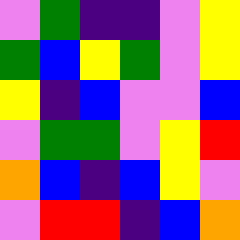[["violet", "green", "indigo", "indigo", "violet", "yellow"], ["green", "blue", "yellow", "green", "violet", "yellow"], ["yellow", "indigo", "blue", "violet", "violet", "blue"], ["violet", "green", "green", "violet", "yellow", "red"], ["orange", "blue", "indigo", "blue", "yellow", "violet"], ["violet", "red", "red", "indigo", "blue", "orange"]]